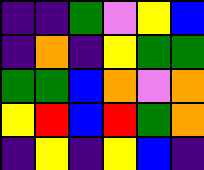[["indigo", "indigo", "green", "violet", "yellow", "blue"], ["indigo", "orange", "indigo", "yellow", "green", "green"], ["green", "green", "blue", "orange", "violet", "orange"], ["yellow", "red", "blue", "red", "green", "orange"], ["indigo", "yellow", "indigo", "yellow", "blue", "indigo"]]